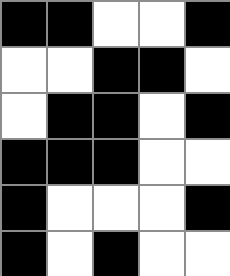[["black", "black", "white", "white", "black"], ["white", "white", "black", "black", "white"], ["white", "black", "black", "white", "black"], ["black", "black", "black", "white", "white"], ["black", "white", "white", "white", "black"], ["black", "white", "black", "white", "white"]]